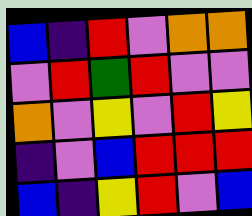[["blue", "indigo", "red", "violet", "orange", "orange"], ["violet", "red", "green", "red", "violet", "violet"], ["orange", "violet", "yellow", "violet", "red", "yellow"], ["indigo", "violet", "blue", "red", "red", "red"], ["blue", "indigo", "yellow", "red", "violet", "blue"]]